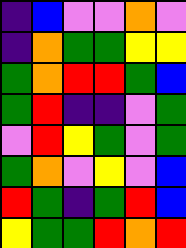[["indigo", "blue", "violet", "violet", "orange", "violet"], ["indigo", "orange", "green", "green", "yellow", "yellow"], ["green", "orange", "red", "red", "green", "blue"], ["green", "red", "indigo", "indigo", "violet", "green"], ["violet", "red", "yellow", "green", "violet", "green"], ["green", "orange", "violet", "yellow", "violet", "blue"], ["red", "green", "indigo", "green", "red", "blue"], ["yellow", "green", "green", "red", "orange", "red"]]